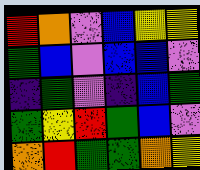[["red", "orange", "violet", "blue", "yellow", "yellow"], ["green", "blue", "violet", "blue", "blue", "violet"], ["indigo", "green", "violet", "indigo", "blue", "green"], ["green", "yellow", "red", "green", "blue", "violet"], ["orange", "red", "green", "green", "orange", "yellow"]]